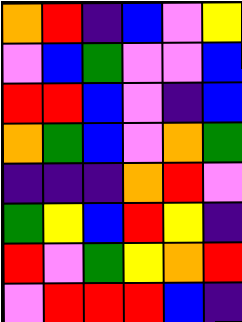[["orange", "red", "indigo", "blue", "violet", "yellow"], ["violet", "blue", "green", "violet", "violet", "blue"], ["red", "red", "blue", "violet", "indigo", "blue"], ["orange", "green", "blue", "violet", "orange", "green"], ["indigo", "indigo", "indigo", "orange", "red", "violet"], ["green", "yellow", "blue", "red", "yellow", "indigo"], ["red", "violet", "green", "yellow", "orange", "red"], ["violet", "red", "red", "red", "blue", "indigo"]]